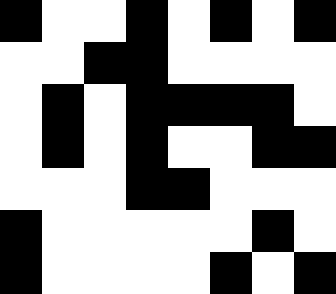[["black", "white", "white", "black", "white", "black", "white", "black"], ["white", "white", "black", "black", "white", "white", "white", "white"], ["white", "black", "white", "black", "black", "black", "black", "white"], ["white", "black", "white", "black", "white", "white", "black", "black"], ["white", "white", "white", "black", "black", "white", "white", "white"], ["black", "white", "white", "white", "white", "white", "black", "white"], ["black", "white", "white", "white", "white", "black", "white", "black"]]